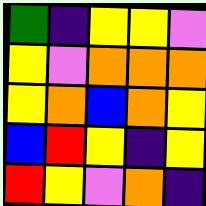[["green", "indigo", "yellow", "yellow", "violet"], ["yellow", "violet", "orange", "orange", "orange"], ["yellow", "orange", "blue", "orange", "yellow"], ["blue", "red", "yellow", "indigo", "yellow"], ["red", "yellow", "violet", "orange", "indigo"]]